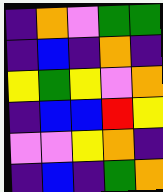[["indigo", "orange", "violet", "green", "green"], ["indigo", "blue", "indigo", "orange", "indigo"], ["yellow", "green", "yellow", "violet", "orange"], ["indigo", "blue", "blue", "red", "yellow"], ["violet", "violet", "yellow", "orange", "indigo"], ["indigo", "blue", "indigo", "green", "orange"]]